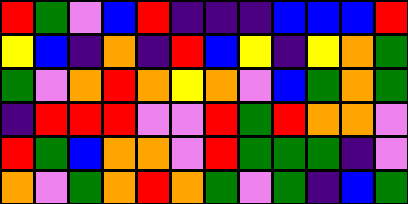[["red", "green", "violet", "blue", "red", "indigo", "indigo", "indigo", "blue", "blue", "blue", "red"], ["yellow", "blue", "indigo", "orange", "indigo", "red", "blue", "yellow", "indigo", "yellow", "orange", "green"], ["green", "violet", "orange", "red", "orange", "yellow", "orange", "violet", "blue", "green", "orange", "green"], ["indigo", "red", "red", "red", "violet", "violet", "red", "green", "red", "orange", "orange", "violet"], ["red", "green", "blue", "orange", "orange", "violet", "red", "green", "green", "green", "indigo", "violet"], ["orange", "violet", "green", "orange", "red", "orange", "green", "violet", "green", "indigo", "blue", "green"]]